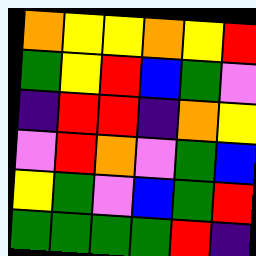[["orange", "yellow", "yellow", "orange", "yellow", "red"], ["green", "yellow", "red", "blue", "green", "violet"], ["indigo", "red", "red", "indigo", "orange", "yellow"], ["violet", "red", "orange", "violet", "green", "blue"], ["yellow", "green", "violet", "blue", "green", "red"], ["green", "green", "green", "green", "red", "indigo"]]